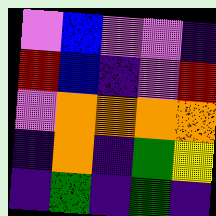[["violet", "blue", "violet", "violet", "indigo"], ["red", "blue", "indigo", "violet", "red"], ["violet", "orange", "orange", "orange", "orange"], ["indigo", "orange", "indigo", "green", "yellow"], ["indigo", "green", "indigo", "green", "indigo"]]